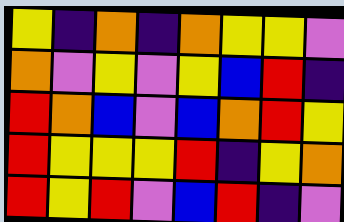[["yellow", "indigo", "orange", "indigo", "orange", "yellow", "yellow", "violet"], ["orange", "violet", "yellow", "violet", "yellow", "blue", "red", "indigo"], ["red", "orange", "blue", "violet", "blue", "orange", "red", "yellow"], ["red", "yellow", "yellow", "yellow", "red", "indigo", "yellow", "orange"], ["red", "yellow", "red", "violet", "blue", "red", "indigo", "violet"]]